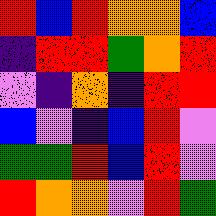[["red", "blue", "red", "orange", "orange", "blue"], ["indigo", "red", "red", "green", "orange", "red"], ["violet", "indigo", "orange", "indigo", "red", "red"], ["blue", "violet", "indigo", "blue", "red", "violet"], ["green", "green", "red", "blue", "red", "violet"], ["red", "orange", "orange", "violet", "red", "green"]]